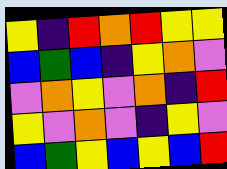[["yellow", "indigo", "red", "orange", "red", "yellow", "yellow"], ["blue", "green", "blue", "indigo", "yellow", "orange", "violet"], ["violet", "orange", "yellow", "violet", "orange", "indigo", "red"], ["yellow", "violet", "orange", "violet", "indigo", "yellow", "violet"], ["blue", "green", "yellow", "blue", "yellow", "blue", "red"]]